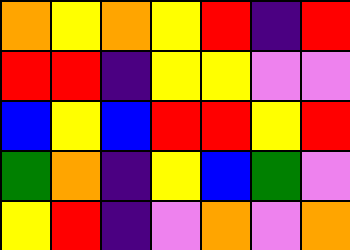[["orange", "yellow", "orange", "yellow", "red", "indigo", "red"], ["red", "red", "indigo", "yellow", "yellow", "violet", "violet"], ["blue", "yellow", "blue", "red", "red", "yellow", "red"], ["green", "orange", "indigo", "yellow", "blue", "green", "violet"], ["yellow", "red", "indigo", "violet", "orange", "violet", "orange"]]